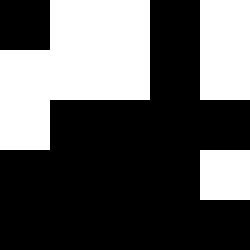[["black", "white", "white", "black", "white"], ["white", "white", "white", "black", "white"], ["white", "black", "black", "black", "black"], ["black", "black", "black", "black", "white"], ["black", "black", "black", "black", "black"]]